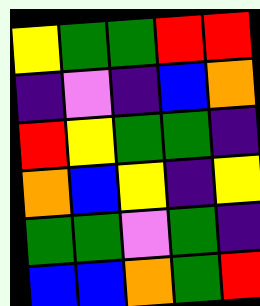[["yellow", "green", "green", "red", "red"], ["indigo", "violet", "indigo", "blue", "orange"], ["red", "yellow", "green", "green", "indigo"], ["orange", "blue", "yellow", "indigo", "yellow"], ["green", "green", "violet", "green", "indigo"], ["blue", "blue", "orange", "green", "red"]]